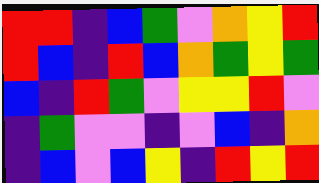[["red", "red", "indigo", "blue", "green", "violet", "orange", "yellow", "red"], ["red", "blue", "indigo", "red", "blue", "orange", "green", "yellow", "green"], ["blue", "indigo", "red", "green", "violet", "yellow", "yellow", "red", "violet"], ["indigo", "green", "violet", "violet", "indigo", "violet", "blue", "indigo", "orange"], ["indigo", "blue", "violet", "blue", "yellow", "indigo", "red", "yellow", "red"]]